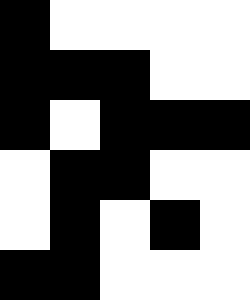[["black", "white", "white", "white", "white"], ["black", "black", "black", "white", "white"], ["black", "white", "black", "black", "black"], ["white", "black", "black", "white", "white"], ["white", "black", "white", "black", "white"], ["black", "black", "white", "white", "white"]]